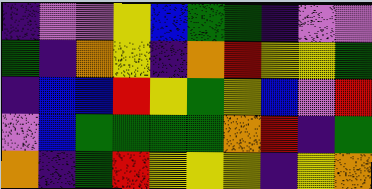[["indigo", "violet", "violet", "yellow", "blue", "green", "green", "indigo", "violet", "violet"], ["green", "indigo", "orange", "yellow", "indigo", "orange", "red", "yellow", "yellow", "green"], ["indigo", "blue", "blue", "red", "yellow", "green", "yellow", "blue", "violet", "red"], ["violet", "blue", "green", "green", "green", "green", "orange", "red", "indigo", "green"], ["orange", "indigo", "green", "red", "yellow", "yellow", "yellow", "indigo", "yellow", "orange"]]